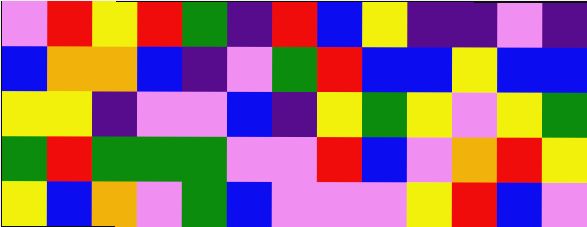[["violet", "red", "yellow", "red", "green", "indigo", "red", "blue", "yellow", "indigo", "indigo", "violet", "indigo"], ["blue", "orange", "orange", "blue", "indigo", "violet", "green", "red", "blue", "blue", "yellow", "blue", "blue"], ["yellow", "yellow", "indigo", "violet", "violet", "blue", "indigo", "yellow", "green", "yellow", "violet", "yellow", "green"], ["green", "red", "green", "green", "green", "violet", "violet", "red", "blue", "violet", "orange", "red", "yellow"], ["yellow", "blue", "orange", "violet", "green", "blue", "violet", "violet", "violet", "yellow", "red", "blue", "violet"]]